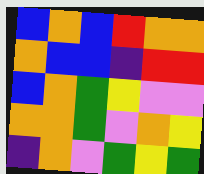[["blue", "orange", "blue", "red", "orange", "orange"], ["orange", "blue", "blue", "indigo", "red", "red"], ["blue", "orange", "green", "yellow", "violet", "violet"], ["orange", "orange", "green", "violet", "orange", "yellow"], ["indigo", "orange", "violet", "green", "yellow", "green"]]